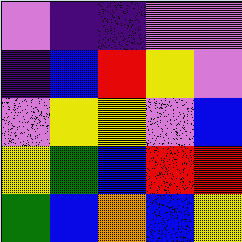[["violet", "indigo", "indigo", "violet", "violet"], ["indigo", "blue", "red", "yellow", "violet"], ["violet", "yellow", "yellow", "violet", "blue"], ["yellow", "green", "blue", "red", "red"], ["green", "blue", "orange", "blue", "yellow"]]